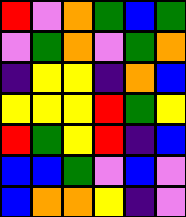[["red", "violet", "orange", "green", "blue", "green"], ["violet", "green", "orange", "violet", "green", "orange"], ["indigo", "yellow", "yellow", "indigo", "orange", "blue"], ["yellow", "yellow", "yellow", "red", "green", "yellow"], ["red", "green", "yellow", "red", "indigo", "blue"], ["blue", "blue", "green", "violet", "blue", "violet"], ["blue", "orange", "orange", "yellow", "indigo", "violet"]]